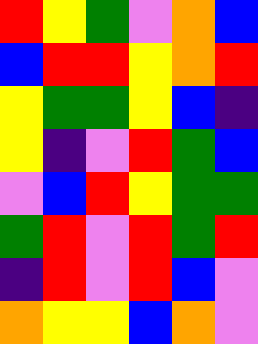[["red", "yellow", "green", "violet", "orange", "blue"], ["blue", "red", "red", "yellow", "orange", "red"], ["yellow", "green", "green", "yellow", "blue", "indigo"], ["yellow", "indigo", "violet", "red", "green", "blue"], ["violet", "blue", "red", "yellow", "green", "green"], ["green", "red", "violet", "red", "green", "red"], ["indigo", "red", "violet", "red", "blue", "violet"], ["orange", "yellow", "yellow", "blue", "orange", "violet"]]